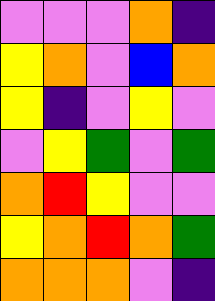[["violet", "violet", "violet", "orange", "indigo"], ["yellow", "orange", "violet", "blue", "orange"], ["yellow", "indigo", "violet", "yellow", "violet"], ["violet", "yellow", "green", "violet", "green"], ["orange", "red", "yellow", "violet", "violet"], ["yellow", "orange", "red", "orange", "green"], ["orange", "orange", "orange", "violet", "indigo"]]